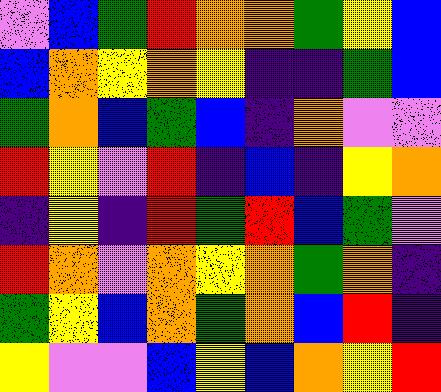[["violet", "blue", "green", "red", "orange", "orange", "green", "yellow", "blue"], ["blue", "orange", "yellow", "orange", "yellow", "indigo", "indigo", "green", "blue"], ["green", "orange", "blue", "green", "blue", "indigo", "orange", "violet", "violet"], ["red", "yellow", "violet", "red", "indigo", "blue", "indigo", "yellow", "orange"], ["indigo", "yellow", "indigo", "red", "green", "red", "blue", "green", "violet"], ["red", "orange", "violet", "orange", "yellow", "orange", "green", "orange", "indigo"], ["green", "yellow", "blue", "orange", "green", "orange", "blue", "red", "indigo"], ["yellow", "violet", "violet", "blue", "yellow", "blue", "orange", "yellow", "red"]]